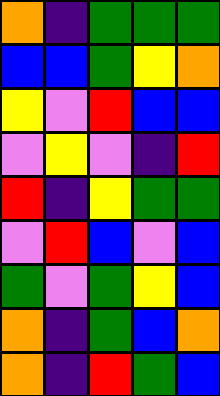[["orange", "indigo", "green", "green", "green"], ["blue", "blue", "green", "yellow", "orange"], ["yellow", "violet", "red", "blue", "blue"], ["violet", "yellow", "violet", "indigo", "red"], ["red", "indigo", "yellow", "green", "green"], ["violet", "red", "blue", "violet", "blue"], ["green", "violet", "green", "yellow", "blue"], ["orange", "indigo", "green", "blue", "orange"], ["orange", "indigo", "red", "green", "blue"]]